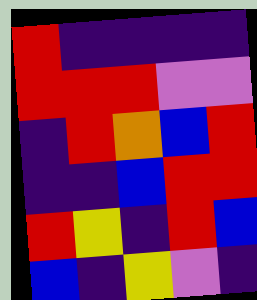[["red", "indigo", "indigo", "indigo", "indigo"], ["red", "red", "red", "violet", "violet"], ["indigo", "red", "orange", "blue", "red"], ["indigo", "indigo", "blue", "red", "red"], ["red", "yellow", "indigo", "red", "blue"], ["blue", "indigo", "yellow", "violet", "indigo"]]